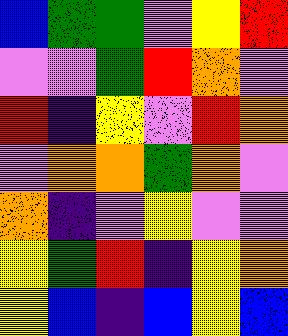[["blue", "green", "green", "violet", "yellow", "red"], ["violet", "violet", "green", "red", "orange", "violet"], ["red", "indigo", "yellow", "violet", "red", "orange"], ["violet", "orange", "orange", "green", "orange", "violet"], ["orange", "indigo", "violet", "yellow", "violet", "violet"], ["yellow", "green", "red", "indigo", "yellow", "orange"], ["yellow", "blue", "indigo", "blue", "yellow", "blue"]]